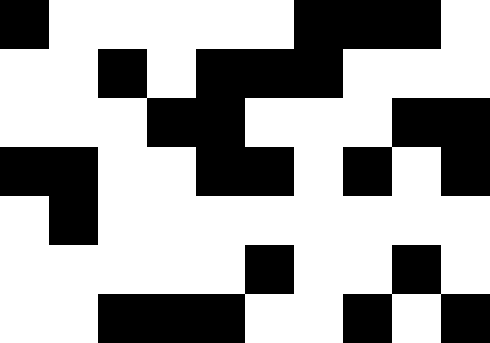[["black", "white", "white", "white", "white", "white", "black", "black", "black", "white"], ["white", "white", "black", "white", "black", "black", "black", "white", "white", "white"], ["white", "white", "white", "black", "black", "white", "white", "white", "black", "black"], ["black", "black", "white", "white", "black", "black", "white", "black", "white", "black"], ["white", "black", "white", "white", "white", "white", "white", "white", "white", "white"], ["white", "white", "white", "white", "white", "black", "white", "white", "black", "white"], ["white", "white", "black", "black", "black", "white", "white", "black", "white", "black"]]